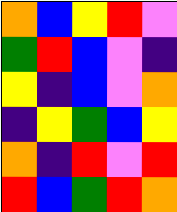[["orange", "blue", "yellow", "red", "violet"], ["green", "red", "blue", "violet", "indigo"], ["yellow", "indigo", "blue", "violet", "orange"], ["indigo", "yellow", "green", "blue", "yellow"], ["orange", "indigo", "red", "violet", "red"], ["red", "blue", "green", "red", "orange"]]